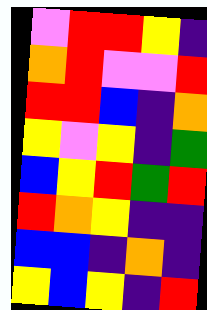[["violet", "red", "red", "yellow", "indigo"], ["orange", "red", "violet", "violet", "red"], ["red", "red", "blue", "indigo", "orange"], ["yellow", "violet", "yellow", "indigo", "green"], ["blue", "yellow", "red", "green", "red"], ["red", "orange", "yellow", "indigo", "indigo"], ["blue", "blue", "indigo", "orange", "indigo"], ["yellow", "blue", "yellow", "indigo", "red"]]